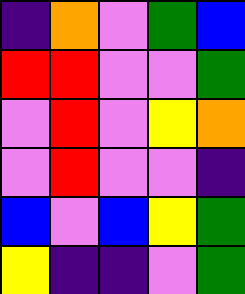[["indigo", "orange", "violet", "green", "blue"], ["red", "red", "violet", "violet", "green"], ["violet", "red", "violet", "yellow", "orange"], ["violet", "red", "violet", "violet", "indigo"], ["blue", "violet", "blue", "yellow", "green"], ["yellow", "indigo", "indigo", "violet", "green"]]